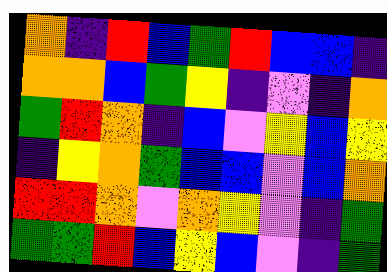[["orange", "indigo", "red", "blue", "green", "red", "blue", "blue", "indigo"], ["orange", "orange", "blue", "green", "yellow", "indigo", "violet", "indigo", "orange"], ["green", "red", "orange", "indigo", "blue", "violet", "yellow", "blue", "yellow"], ["indigo", "yellow", "orange", "green", "blue", "blue", "violet", "blue", "orange"], ["red", "red", "orange", "violet", "orange", "yellow", "violet", "indigo", "green"], ["green", "green", "red", "blue", "yellow", "blue", "violet", "indigo", "green"]]